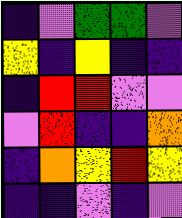[["indigo", "violet", "green", "green", "violet"], ["yellow", "indigo", "yellow", "indigo", "indigo"], ["indigo", "red", "red", "violet", "violet"], ["violet", "red", "indigo", "indigo", "orange"], ["indigo", "orange", "yellow", "red", "yellow"], ["indigo", "indigo", "violet", "indigo", "violet"]]